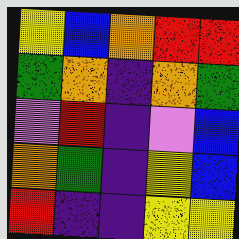[["yellow", "blue", "orange", "red", "red"], ["green", "orange", "indigo", "orange", "green"], ["violet", "red", "indigo", "violet", "blue"], ["orange", "green", "indigo", "yellow", "blue"], ["red", "indigo", "indigo", "yellow", "yellow"]]